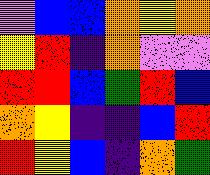[["violet", "blue", "blue", "orange", "yellow", "orange"], ["yellow", "red", "indigo", "orange", "violet", "violet"], ["red", "red", "blue", "green", "red", "blue"], ["orange", "yellow", "indigo", "indigo", "blue", "red"], ["red", "yellow", "blue", "indigo", "orange", "green"]]